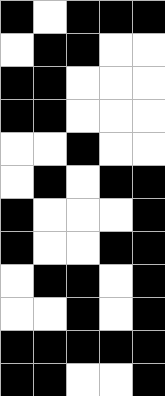[["black", "white", "black", "black", "black"], ["white", "black", "black", "white", "white"], ["black", "black", "white", "white", "white"], ["black", "black", "white", "white", "white"], ["white", "white", "black", "white", "white"], ["white", "black", "white", "black", "black"], ["black", "white", "white", "white", "black"], ["black", "white", "white", "black", "black"], ["white", "black", "black", "white", "black"], ["white", "white", "black", "white", "black"], ["black", "black", "black", "black", "black"], ["black", "black", "white", "white", "black"]]